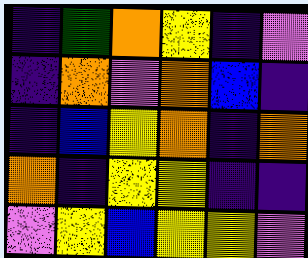[["indigo", "green", "orange", "yellow", "indigo", "violet"], ["indigo", "orange", "violet", "orange", "blue", "indigo"], ["indigo", "blue", "yellow", "orange", "indigo", "orange"], ["orange", "indigo", "yellow", "yellow", "indigo", "indigo"], ["violet", "yellow", "blue", "yellow", "yellow", "violet"]]